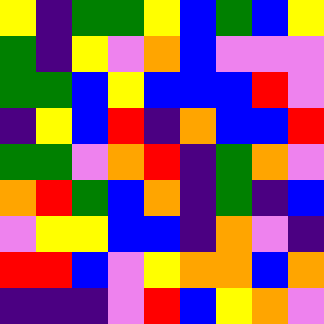[["yellow", "indigo", "green", "green", "yellow", "blue", "green", "blue", "yellow"], ["green", "indigo", "yellow", "violet", "orange", "blue", "violet", "violet", "violet"], ["green", "green", "blue", "yellow", "blue", "blue", "blue", "red", "violet"], ["indigo", "yellow", "blue", "red", "indigo", "orange", "blue", "blue", "red"], ["green", "green", "violet", "orange", "red", "indigo", "green", "orange", "violet"], ["orange", "red", "green", "blue", "orange", "indigo", "green", "indigo", "blue"], ["violet", "yellow", "yellow", "blue", "blue", "indigo", "orange", "violet", "indigo"], ["red", "red", "blue", "violet", "yellow", "orange", "orange", "blue", "orange"], ["indigo", "indigo", "indigo", "violet", "red", "blue", "yellow", "orange", "violet"]]